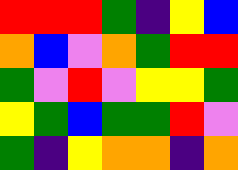[["red", "red", "red", "green", "indigo", "yellow", "blue"], ["orange", "blue", "violet", "orange", "green", "red", "red"], ["green", "violet", "red", "violet", "yellow", "yellow", "green"], ["yellow", "green", "blue", "green", "green", "red", "violet"], ["green", "indigo", "yellow", "orange", "orange", "indigo", "orange"]]